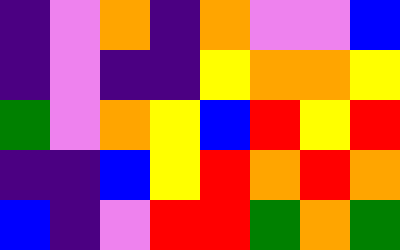[["indigo", "violet", "orange", "indigo", "orange", "violet", "violet", "blue"], ["indigo", "violet", "indigo", "indigo", "yellow", "orange", "orange", "yellow"], ["green", "violet", "orange", "yellow", "blue", "red", "yellow", "red"], ["indigo", "indigo", "blue", "yellow", "red", "orange", "red", "orange"], ["blue", "indigo", "violet", "red", "red", "green", "orange", "green"]]